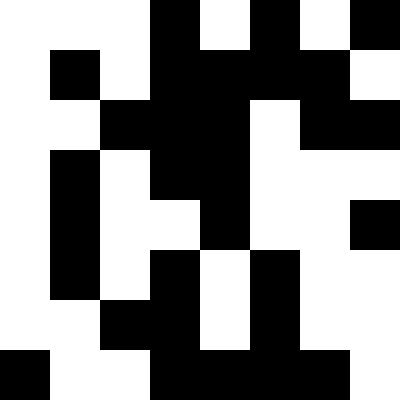[["white", "white", "white", "black", "white", "black", "white", "black"], ["white", "black", "white", "black", "black", "black", "black", "white"], ["white", "white", "black", "black", "black", "white", "black", "black"], ["white", "black", "white", "black", "black", "white", "white", "white"], ["white", "black", "white", "white", "black", "white", "white", "black"], ["white", "black", "white", "black", "white", "black", "white", "white"], ["white", "white", "black", "black", "white", "black", "white", "white"], ["black", "white", "white", "black", "black", "black", "black", "white"]]